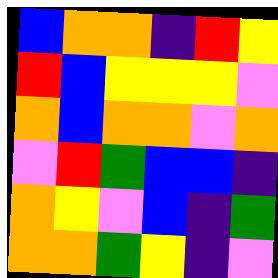[["blue", "orange", "orange", "indigo", "red", "yellow"], ["red", "blue", "yellow", "yellow", "yellow", "violet"], ["orange", "blue", "orange", "orange", "violet", "orange"], ["violet", "red", "green", "blue", "blue", "indigo"], ["orange", "yellow", "violet", "blue", "indigo", "green"], ["orange", "orange", "green", "yellow", "indigo", "violet"]]